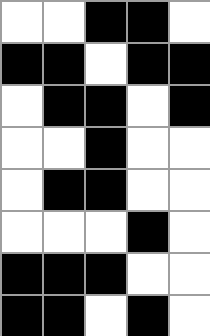[["white", "white", "black", "black", "white"], ["black", "black", "white", "black", "black"], ["white", "black", "black", "white", "black"], ["white", "white", "black", "white", "white"], ["white", "black", "black", "white", "white"], ["white", "white", "white", "black", "white"], ["black", "black", "black", "white", "white"], ["black", "black", "white", "black", "white"]]